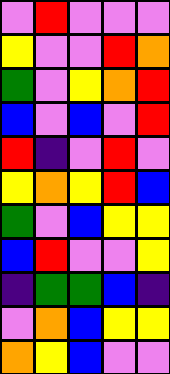[["violet", "red", "violet", "violet", "violet"], ["yellow", "violet", "violet", "red", "orange"], ["green", "violet", "yellow", "orange", "red"], ["blue", "violet", "blue", "violet", "red"], ["red", "indigo", "violet", "red", "violet"], ["yellow", "orange", "yellow", "red", "blue"], ["green", "violet", "blue", "yellow", "yellow"], ["blue", "red", "violet", "violet", "yellow"], ["indigo", "green", "green", "blue", "indigo"], ["violet", "orange", "blue", "yellow", "yellow"], ["orange", "yellow", "blue", "violet", "violet"]]